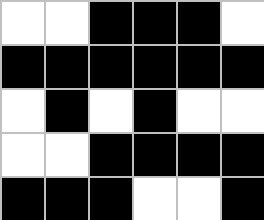[["white", "white", "black", "black", "black", "white"], ["black", "black", "black", "black", "black", "black"], ["white", "black", "white", "black", "white", "white"], ["white", "white", "black", "black", "black", "black"], ["black", "black", "black", "white", "white", "black"]]